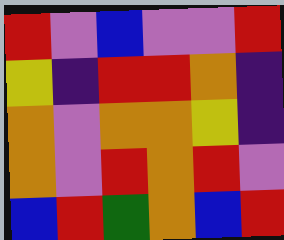[["red", "violet", "blue", "violet", "violet", "red"], ["yellow", "indigo", "red", "red", "orange", "indigo"], ["orange", "violet", "orange", "orange", "yellow", "indigo"], ["orange", "violet", "red", "orange", "red", "violet"], ["blue", "red", "green", "orange", "blue", "red"]]